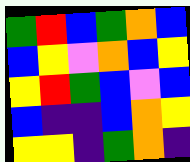[["green", "red", "blue", "green", "orange", "blue"], ["blue", "yellow", "violet", "orange", "blue", "yellow"], ["yellow", "red", "green", "blue", "violet", "blue"], ["blue", "indigo", "indigo", "blue", "orange", "yellow"], ["yellow", "yellow", "indigo", "green", "orange", "indigo"]]